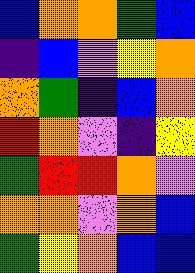[["blue", "orange", "orange", "green", "blue"], ["indigo", "blue", "violet", "yellow", "orange"], ["orange", "green", "indigo", "blue", "orange"], ["red", "orange", "violet", "indigo", "yellow"], ["green", "red", "red", "orange", "violet"], ["orange", "orange", "violet", "orange", "blue"], ["green", "yellow", "orange", "blue", "blue"]]